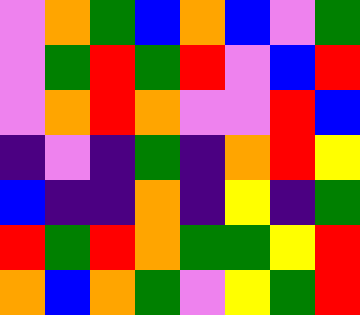[["violet", "orange", "green", "blue", "orange", "blue", "violet", "green"], ["violet", "green", "red", "green", "red", "violet", "blue", "red"], ["violet", "orange", "red", "orange", "violet", "violet", "red", "blue"], ["indigo", "violet", "indigo", "green", "indigo", "orange", "red", "yellow"], ["blue", "indigo", "indigo", "orange", "indigo", "yellow", "indigo", "green"], ["red", "green", "red", "orange", "green", "green", "yellow", "red"], ["orange", "blue", "orange", "green", "violet", "yellow", "green", "red"]]